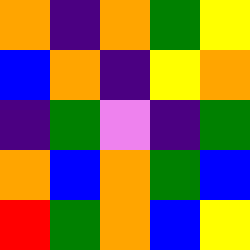[["orange", "indigo", "orange", "green", "yellow"], ["blue", "orange", "indigo", "yellow", "orange"], ["indigo", "green", "violet", "indigo", "green"], ["orange", "blue", "orange", "green", "blue"], ["red", "green", "orange", "blue", "yellow"]]